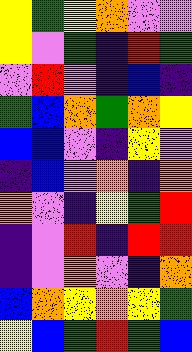[["yellow", "green", "yellow", "orange", "violet", "violet"], ["yellow", "violet", "green", "indigo", "red", "green"], ["violet", "red", "violet", "indigo", "blue", "indigo"], ["green", "blue", "orange", "green", "orange", "yellow"], ["blue", "blue", "violet", "indigo", "yellow", "violet"], ["indigo", "blue", "violet", "orange", "indigo", "orange"], ["orange", "violet", "indigo", "yellow", "green", "red"], ["indigo", "violet", "red", "indigo", "red", "red"], ["indigo", "violet", "orange", "violet", "indigo", "orange"], ["blue", "orange", "yellow", "orange", "yellow", "green"], ["yellow", "blue", "green", "red", "green", "blue"]]